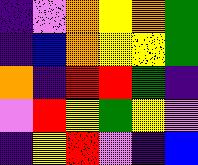[["indigo", "violet", "orange", "yellow", "orange", "green"], ["indigo", "blue", "orange", "yellow", "yellow", "green"], ["orange", "indigo", "red", "red", "green", "indigo"], ["violet", "red", "yellow", "green", "yellow", "violet"], ["indigo", "yellow", "red", "violet", "indigo", "blue"]]